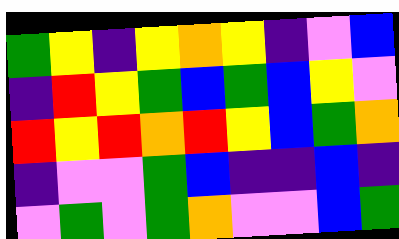[["green", "yellow", "indigo", "yellow", "orange", "yellow", "indigo", "violet", "blue"], ["indigo", "red", "yellow", "green", "blue", "green", "blue", "yellow", "violet"], ["red", "yellow", "red", "orange", "red", "yellow", "blue", "green", "orange"], ["indigo", "violet", "violet", "green", "blue", "indigo", "indigo", "blue", "indigo"], ["violet", "green", "violet", "green", "orange", "violet", "violet", "blue", "green"]]